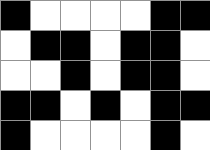[["black", "white", "white", "white", "white", "black", "black"], ["white", "black", "black", "white", "black", "black", "white"], ["white", "white", "black", "white", "black", "black", "white"], ["black", "black", "white", "black", "white", "black", "black"], ["black", "white", "white", "white", "white", "black", "white"]]